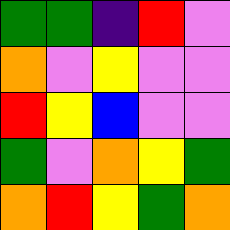[["green", "green", "indigo", "red", "violet"], ["orange", "violet", "yellow", "violet", "violet"], ["red", "yellow", "blue", "violet", "violet"], ["green", "violet", "orange", "yellow", "green"], ["orange", "red", "yellow", "green", "orange"]]